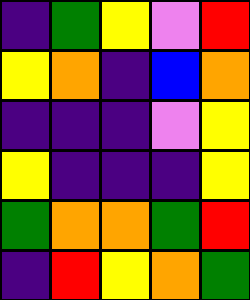[["indigo", "green", "yellow", "violet", "red"], ["yellow", "orange", "indigo", "blue", "orange"], ["indigo", "indigo", "indigo", "violet", "yellow"], ["yellow", "indigo", "indigo", "indigo", "yellow"], ["green", "orange", "orange", "green", "red"], ["indigo", "red", "yellow", "orange", "green"]]